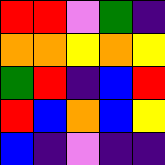[["red", "red", "violet", "green", "indigo"], ["orange", "orange", "yellow", "orange", "yellow"], ["green", "red", "indigo", "blue", "red"], ["red", "blue", "orange", "blue", "yellow"], ["blue", "indigo", "violet", "indigo", "indigo"]]